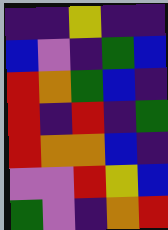[["indigo", "indigo", "yellow", "indigo", "indigo"], ["blue", "violet", "indigo", "green", "blue"], ["red", "orange", "green", "blue", "indigo"], ["red", "indigo", "red", "indigo", "green"], ["red", "orange", "orange", "blue", "indigo"], ["violet", "violet", "red", "yellow", "blue"], ["green", "violet", "indigo", "orange", "red"]]